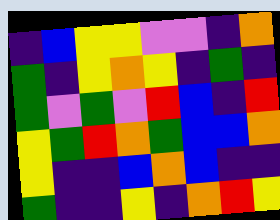[["indigo", "blue", "yellow", "yellow", "violet", "violet", "indigo", "orange"], ["green", "indigo", "yellow", "orange", "yellow", "indigo", "green", "indigo"], ["green", "violet", "green", "violet", "red", "blue", "indigo", "red"], ["yellow", "green", "red", "orange", "green", "blue", "blue", "orange"], ["yellow", "indigo", "indigo", "blue", "orange", "blue", "indigo", "indigo"], ["green", "indigo", "indigo", "yellow", "indigo", "orange", "red", "yellow"]]